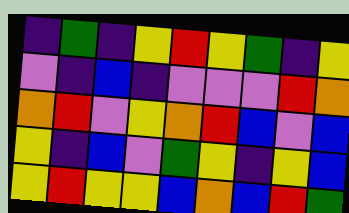[["indigo", "green", "indigo", "yellow", "red", "yellow", "green", "indigo", "yellow"], ["violet", "indigo", "blue", "indigo", "violet", "violet", "violet", "red", "orange"], ["orange", "red", "violet", "yellow", "orange", "red", "blue", "violet", "blue"], ["yellow", "indigo", "blue", "violet", "green", "yellow", "indigo", "yellow", "blue"], ["yellow", "red", "yellow", "yellow", "blue", "orange", "blue", "red", "green"]]